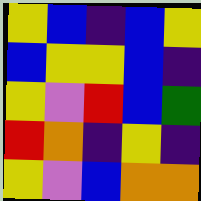[["yellow", "blue", "indigo", "blue", "yellow"], ["blue", "yellow", "yellow", "blue", "indigo"], ["yellow", "violet", "red", "blue", "green"], ["red", "orange", "indigo", "yellow", "indigo"], ["yellow", "violet", "blue", "orange", "orange"]]